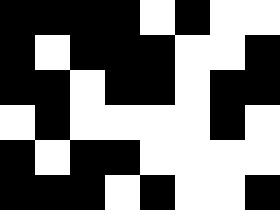[["black", "black", "black", "black", "white", "black", "white", "white"], ["black", "white", "black", "black", "black", "white", "white", "black"], ["black", "black", "white", "black", "black", "white", "black", "black"], ["white", "black", "white", "white", "white", "white", "black", "white"], ["black", "white", "black", "black", "white", "white", "white", "white"], ["black", "black", "black", "white", "black", "white", "white", "black"]]